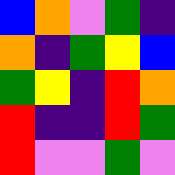[["blue", "orange", "violet", "green", "indigo"], ["orange", "indigo", "green", "yellow", "blue"], ["green", "yellow", "indigo", "red", "orange"], ["red", "indigo", "indigo", "red", "green"], ["red", "violet", "violet", "green", "violet"]]